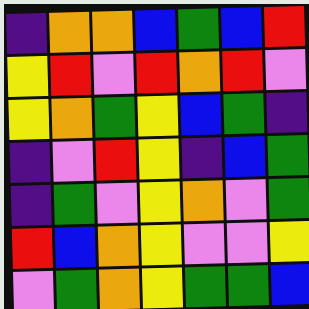[["indigo", "orange", "orange", "blue", "green", "blue", "red"], ["yellow", "red", "violet", "red", "orange", "red", "violet"], ["yellow", "orange", "green", "yellow", "blue", "green", "indigo"], ["indigo", "violet", "red", "yellow", "indigo", "blue", "green"], ["indigo", "green", "violet", "yellow", "orange", "violet", "green"], ["red", "blue", "orange", "yellow", "violet", "violet", "yellow"], ["violet", "green", "orange", "yellow", "green", "green", "blue"]]